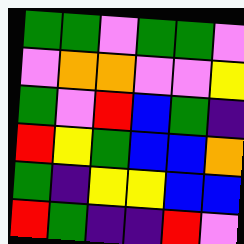[["green", "green", "violet", "green", "green", "violet"], ["violet", "orange", "orange", "violet", "violet", "yellow"], ["green", "violet", "red", "blue", "green", "indigo"], ["red", "yellow", "green", "blue", "blue", "orange"], ["green", "indigo", "yellow", "yellow", "blue", "blue"], ["red", "green", "indigo", "indigo", "red", "violet"]]